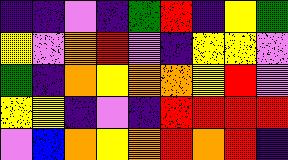[["indigo", "indigo", "violet", "indigo", "green", "red", "indigo", "yellow", "green"], ["yellow", "violet", "orange", "red", "violet", "indigo", "yellow", "yellow", "violet"], ["green", "indigo", "orange", "yellow", "orange", "orange", "yellow", "red", "violet"], ["yellow", "yellow", "indigo", "violet", "indigo", "red", "red", "red", "red"], ["violet", "blue", "orange", "yellow", "orange", "red", "orange", "red", "indigo"]]